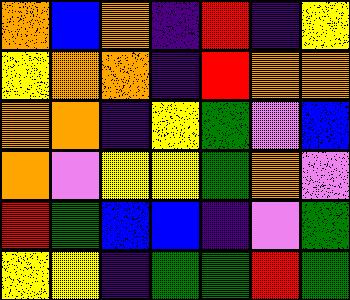[["orange", "blue", "orange", "indigo", "red", "indigo", "yellow"], ["yellow", "orange", "orange", "indigo", "red", "orange", "orange"], ["orange", "orange", "indigo", "yellow", "green", "violet", "blue"], ["orange", "violet", "yellow", "yellow", "green", "orange", "violet"], ["red", "green", "blue", "blue", "indigo", "violet", "green"], ["yellow", "yellow", "indigo", "green", "green", "red", "green"]]